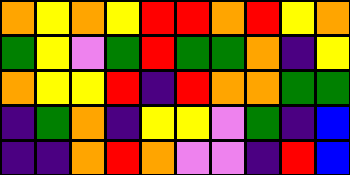[["orange", "yellow", "orange", "yellow", "red", "red", "orange", "red", "yellow", "orange"], ["green", "yellow", "violet", "green", "red", "green", "green", "orange", "indigo", "yellow"], ["orange", "yellow", "yellow", "red", "indigo", "red", "orange", "orange", "green", "green"], ["indigo", "green", "orange", "indigo", "yellow", "yellow", "violet", "green", "indigo", "blue"], ["indigo", "indigo", "orange", "red", "orange", "violet", "violet", "indigo", "red", "blue"]]